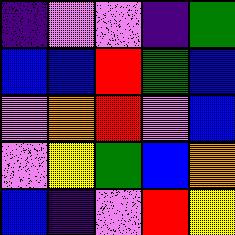[["indigo", "violet", "violet", "indigo", "green"], ["blue", "blue", "red", "green", "blue"], ["violet", "orange", "red", "violet", "blue"], ["violet", "yellow", "green", "blue", "orange"], ["blue", "indigo", "violet", "red", "yellow"]]